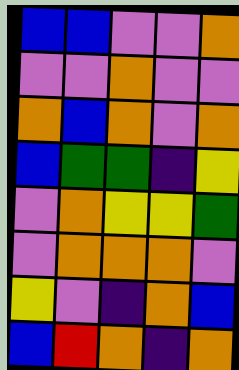[["blue", "blue", "violet", "violet", "orange"], ["violet", "violet", "orange", "violet", "violet"], ["orange", "blue", "orange", "violet", "orange"], ["blue", "green", "green", "indigo", "yellow"], ["violet", "orange", "yellow", "yellow", "green"], ["violet", "orange", "orange", "orange", "violet"], ["yellow", "violet", "indigo", "orange", "blue"], ["blue", "red", "orange", "indigo", "orange"]]